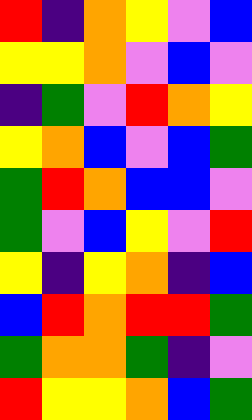[["red", "indigo", "orange", "yellow", "violet", "blue"], ["yellow", "yellow", "orange", "violet", "blue", "violet"], ["indigo", "green", "violet", "red", "orange", "yellow"], ["yellow", "orange", "blue", "violet", "blue", "green"], ["green", "red", "orange", "blue", "blue", "violet"], ["green", "violet", "blue", "yellow", "violet", "red"], ["yellow", "indigo", "yellow", "orange", "indigo", "blue"], ["blue", "red", "orange", "red", "red", "green"], ["green", "orange", "orange", "green", "indigo", "violet"], ["red", "yellow", "yellow", "orange", "blue", "green"]]